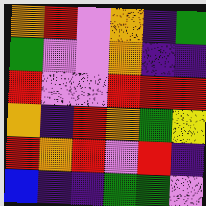[["orange", "red", "violet", "orange", "indigo", "green"], ["green", "violet", "violet", "orange", "indigo", "indigo"], ["red", "violet", "violet", "red", "red", "red"], ["orange", "indigo", "red", "orange", "green", "yellow"], ["red", "orange", "red", "violet", "red", "indigo"], ["blue", "indigo", "indigo", "green", "green", "violet"]]